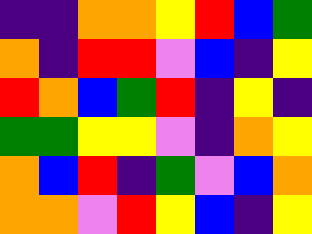[["indigo", "indigo", "orange", "orange", "yellow", "red", "blue", "green"], ["orange", "indigo", "red", "red", "violet", "blue", "indigo", "yellow"], ["red", "orange", "blue", "green", "red", "indigo", "yellow", "indigo"], ["green", "green", "yellow", "yellow", "violet", "indigo", "orange", "yellow"], ["orange", "blue", "red", "indigo", "green", "violet", "blue", "orange"], ["orange", "orange", "violet", "red", "yellow", "blue", "indigo", "yellow"]]